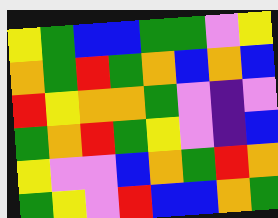[["yellow", "green", "blue", "blue", "green", "green", "violet", "yellow"], ["orange", "green", "red", "green", "orange", "blue", "orange", "blue"], ["red", "yellow", "orange", "orange", "green", "violet", "indigo", "violet"], ["green", "orange", "red", "green", "yellow", "violet", "indigo", "blue"], ["yellow", "violet", "violet", "blue", "orange", "green", "red", "orange"], ["green", "yellow", "violet", "red", "blue", "blue", "orange", "green"]]